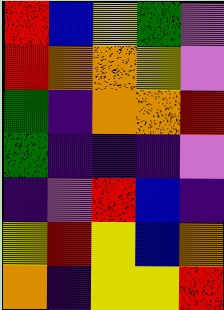[["red", "blue", "yellow", "green", "violet"], ["red", "orange", "orange", "yellow", "violet"], ["green", "indigo", "orange", "orange", "red"], ["green", "indigo", "indigo", "indigo", "violet"], ["indigo", "violet", "red", "blue", "indigo"], ["yellow", "red", "yellow", "blue", "orange"], ["orange", "indigo", "yellow", "yellow", "red"]]